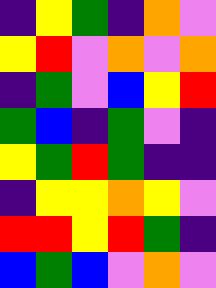[["indigo", "yellow", "green", "indigo", "orange", "violet"], ["yellow", "red", "violet", "orange", "violet", "orange"], ["indigo", "green", "violet", "blue", "yellow", "red"], ["green", "blue", "indigo", "green", "violet", "indigo"], ["yellow", "green", "red", "green", "indigo", "indigo"], ["indigo", "yellow", "yellow", "orange", "yellow", "violet"], ["red", "red", "yellow", "red", "green", "indigo"], ["blue", "green", "blue", "violet", "orange", "violet"]]